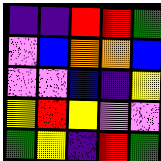[["indigo", "indigo", "red", "red", "green"], ["violet", "blue", "orange", "orange", "blue"], ["violet", "violet", "blue", "indigo", "yellow"], ["yellow", "red", "yellow", "violet", "violet"], ["green", "yellow", "indigo", "red", "green"]]